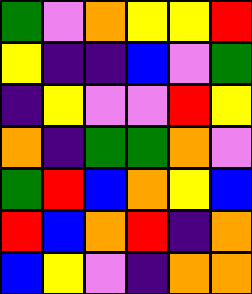[["green", "violet", "orange", "yellow", "yellow", "red"], ["yellow", "indigo", "indigo", "blue", "violet", "green"], ["indigo", "yellow", "violet", "violet", "red", "yellow"], ["orange", "indigo", "green", "green", "orange", "violet"], ["green", "red", "blue", "orange", "yellow", "blue"], ["red", "blue", "orange", "red", "indigo", "orange"], ["blue", "yellow", "violet", "indigo", "orange", "orange"]]